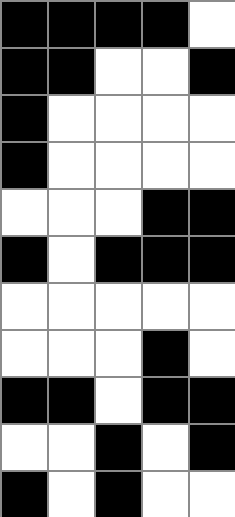[["black", "black", "black", "black", "white"], ["black", "black", "white", "white", "black"], ["black", "white", "white", "white", "white"], ["black", "white", "white", "white", "white"], ["white", "white", "white", "black", "black"], ["black", "white", "black", "black", "black"], ["white", "white", "white", "white", "white"], ["white", "white", "white", "black", "white"], ["black", "black", "white", "black", "black"], ["white", "white", "black", "white", "black"], ["black", "white", "black", "white", "white"]]